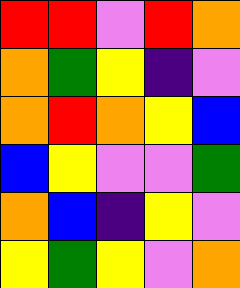[["red", "red", "violet", "red", "orange"], ["orange", "green", "yellow", "indigo", "violet"], ["orange", "red", "orange", "yellow", "blue"], ["blue", "yellow", "violet", "violet", "green"], ["orange", "blue", "indigo", "yellow", "violet"], ["yellow", "green", "yellow", "violet", "orange"]]